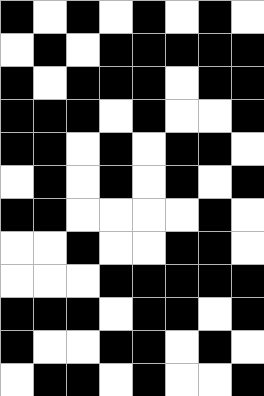[["black", "white", "black", "white", "black", "white", "black", "white"], ["white", "black", "white", "black", "black", "black", "black", "black"], ["black", "white", "black", "black", "black", "white", "black", "black"], ["black", "black", "black", "white", "black", "white", "white", "black"], ["black", "black", "white", "black", "white", "black", "black", "white"], ["white", "black", "white", "black", "white", "black", "white", "black"], ["black", "black", "white", "white", "white", "white", "black", "white"], ["white", "white", "black", "white", "white", "black", "black", "white"], ["white", "white", "white", "black", "black", "black", "black", "black"], ["black", "black", "black", "white", "black", "black", "white", "black"], ["black", "white", "white", "black", "black", "white", "black", "white"], ["white", "black", "black", "white", "black", "white", "white", "black"]]